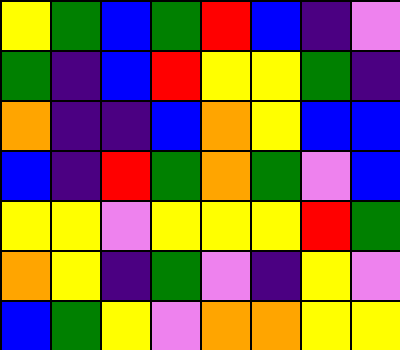[["yellow", "green", "blue", "green", "red", "blue", "indigo", "violet"], ["green", "indigo", "blue", "red", "yellow", "yellow", "green", "indigo"], ["orange", "indigo", "indigo", "blue", "orange", "yellow", "blue", "blue"], ["blue", "indigo", "red", "green", "orange", "green", "violet", "blue"], ["yellow", "yellow", "violet", "yellow", "yellow", "yellow", "red", "green"], ["orange", "yellow", "indigo", "green", "violet", "indigo", "yellow", "violet"], ["blue", "green", "yellow", "violet", "orange", "orange", "yellow", "yellow"]]